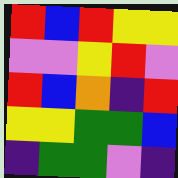[["red", "blue", "red", "yellow", "yellow"], ["violet", "violet", "yellow", "red", "violet"], ["red", "blue", "orange", "indigo", "red"], ["yellow", "yellow", "green", "green", "blue"], ["indigo", "green", "green", "violet", "indigo"]]